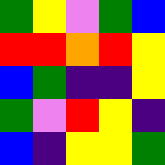[["green", "yellow", "violet", "green", "blue"], ["red", "red", "orange", "red", "yellow"], ["blue", "green", "indigo", "indigo", "yellow"], ["green", "violet", "red", "yellow", "indigo"], ["blue", "indigo", "yellow", "yellow", "green"]]